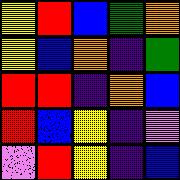[["yellow", "red", "blue", "green", "orange"], ["yellow", "blue", "orange", "indigo", "green"], ["red", "red", "indigo", "orange", "blue"], ["red", "blue", "yellow", "indigo", "violet"], ["violet", "red", "yellow", "indigo", "blue"]]